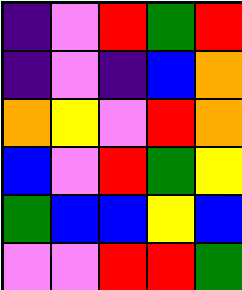[["indigo", "violet", "red", "green", "red"], ["indigo", "violet", "indigo", "blue", "orange"], ["orange", "yellow", "violet", "red", "orange"], ["blue", "violet", "red", "green", "yellow"], ["green", "blue", "blue", "yellow", "blue"], ["violet", "violet", "red", "red", "green"]]